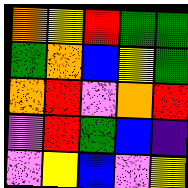[["orange", "yellow", "red", "green", "green"], ["green", "orange", "blue", "yellow", "green"], ["orange", "red", "violet", "orange", "red"], ["violet", "red", "green", "blue", "indigo"], ["violet", "yellow", "blue", "violet", "yellow"]]